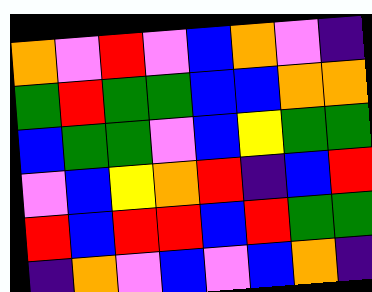[["orange", "violet", "red", "violet", "blue", "orange", "violet", "indigo"], ["green", "red", "green", "green", "blue", "blue", "orange", "orange"], ["blue", "green", "green", "violet", "blue", "yellow", "green", "green"], ["violet", "blue", "yellow", "orange", "red", "indigo", "blue", "red"], ["red", "blue", "red", "red", "blue", "red", "green", "green"], ["indigo", "orange", "violet", "blue", "violet", "blue", "orange", "indigo"]]